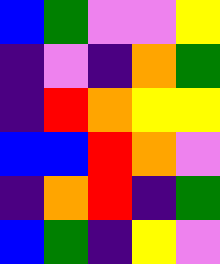[["blue", "green", "violet", "violet", "yellow"], ["indigo", "violet", "indigo", "orange", "green"], ["indigo", "red", "orange", "yellow", "yellow"], ["blue", "blue", "red", "orange", "violet"], ["indigo", "orange", "red", "indigo", "green"], ["blue", "green", "indigo", "yellow", "violet"]]